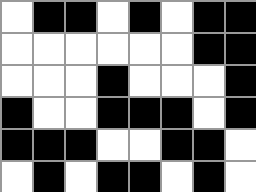[["white", "black", "black", "white", "black", "white", "black", "black"], ["white", "white", "white", "white", "white", "white", "black", "black"], ["white", "white", "white", "black", "white", "white", "white", "black"], ["black", "white", "white", "black", "black", "black", "white", "black"], ["black", "black", "black", "white", "white", "black", "black", "white"], ["white", "black", "white", "black", "black", "white", "black", "white"]]